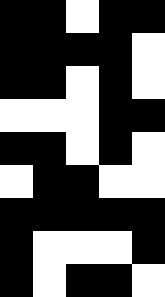[["black", "black", "white", "black", "black"], ["black", "black", "black", "black", "white"], ["black", "black", "white", "black", "white"], ["white", "white", "white", "black", "black"], ["black", "black", "white", "black", "white"], ["white", "black", "black", "white", "white"], ["black", "black", "black", "black", "black"], ["black", "white", "white", "white", "black"], ["black", "white", "black", "black", "white"]]